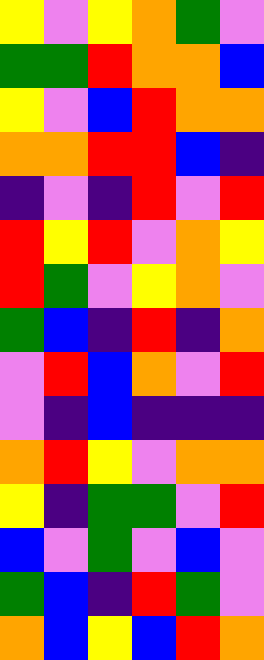[["yellow", "violet", "yellow", "orange", "green", "violet"], ["green", "green", "red", "orange", "orange", "blue"], ["yellow", "violet", "blue", "red", "orange", "orange"], ["orange", "orange", "red", "red", "blue", "indigo"], ["indigo", "violet", "indigo", "red", "violet", "red"], ["red", "yellow", "red", "violet", "orange", "yellow"], ["red", "green", "violet", "yellow", "orange", "violet"], ["green", "blue", "indigo", "red", "indigo", "orange"], ["violet", "red", "blue", "orange", "violet", "red"], ["violet", "indigo", "blue", "indigo", "indigo", "indigo"], ["orange", "red", "yellow", "violet", "orange", "orange"], ["yellow", "indigo", "green", "green", "violet", "red"], ["blue", "violet", "green", "violet", "blue", "violet"], ["green", "blue", "indigo", "red", "green", "violet"], ["orange", "blue", "yellow", "blue", "red", "orange"]]